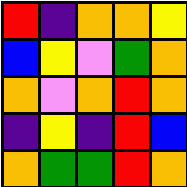[["red", "indigo", "orange", "orange", "yellow"], ["blue", "yellow", "violet", "green", "orange"], ["orange", "violet", "orange", "red", "orange"], ["indigo", "yellow", "indigo", "red", "blue"], ["orange", "green", "green", "red", "orange"]]